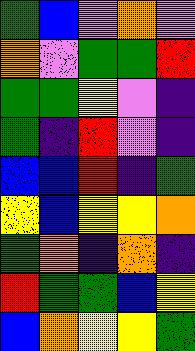[["green", "blue", "violet", "orange", "violet"], ["orange", "violet", "green", "green", "red"], ["green", "green", "yellow", "violet", "indigo"], ["green", "indigo", "red", "violet", "indigo"], ["blue", "blue", "red", "indigo", "green"], ["yellow", "blue", "yellow", "yellow", "orange"], ["green", "orange", "indigo", "orange", "indigo"], ["red", "green", "green", "blue", "yellow"], ["blue", "orange", "yellow", "yellow", "green"]]